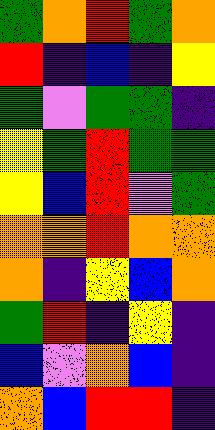[["green", "orange", "red", "green", "orange"], ["red", "indigo", "blue", "indigo", "yellow"], ["green", "violet", "green", "green", "indigo"], ["yellow", "green", "red", "green", "green"], ["yellow", "blue", "red", "violet", "green"], ["orange", "orange", "red", "orange", "orange"], ["orange", "indigo", "yellow", "blue", "orange"], ["green", "red", "indigo", "yellow", "indigo"], ["blue", "violet", "orange", "blue", "indigo"], ["orange", "blue", "red", "red", "indigo"]]